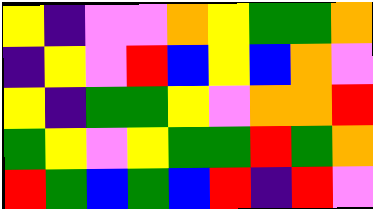[["yellow", "indigo", "violet", "violet", "orange", "yellow", "green", "green", "orange"], ["indigo", "yellow", "violet", "red", "blue", "yellow", "blue", "orange", "violet"], ["yellow", "indigo", "green", "green", "yellow", "violet", "orange", "orange", "red"], ["green", "yellow", "violet", "yellow", "green", "green", "red", "green", "orange"], ["red", "green", "blue", "green", "blue", "red", "indigo", "red", "violet"]]